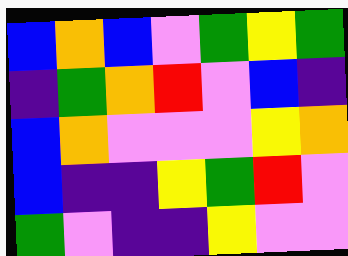[["blue", "orange", "blue", "violet", "green", "yellow", "green"], ["indigo", "green", "orange", "red", "violet", "blue", "indigo"], ["blue", "orange", "violet", "violet", "violet", "yellow", "orange"], ["blue", "indigo", "indigo", "yellow", "green", "red", "violet"], ["green", "violet", "indigo", "indigo", "yellow", "violet", "violet"]]